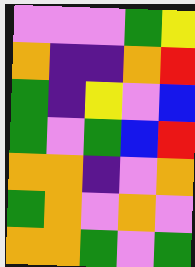[["violet", "violet", "violet", "green", "yellow"], ["orange", "indigo", "indigo", "orange", "red"], ["green", "indigo", "yellow", "violet", "blue"], ["green", "violet", "green", "blue", "red"], ["orange", "orange", "indigo", "violet", "orange"], ["green", "orange", "violet", "orange", "violet"], ["orange", "orange", "green", "violet", "green"]]